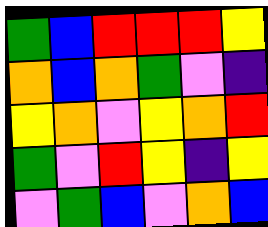[["green", "blue", "red", "red", "red", "yellow"], ["orange", "blue", "orange", "green", "violet", "indigo"], ["yellow", "orange", "violet", "yellow", "orange", "red"], ["green", "violet", "red", "yellow", "indigo", "yellow"], ["violet", "green", "blue", "violet", "orange", "blue"]]